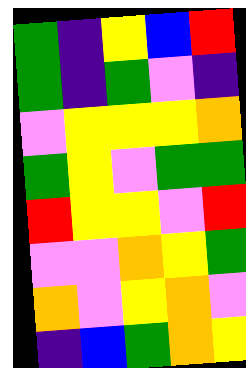[["green", "indigo", "yellow", "blue", "red"], ["green", "indigo", "green", "violet", "indigo"], ["violet", "yellow", "yellow", "yellow", "orange"], ["green", "yellow", "violet", "green", "green"], ["red", "yellow", "yellow", "violet", "red"], ["violet", "violet", "orange", "yellow", "green"], ["orange", "violet", "yellow", "orange", "violet"], ["indigo", "blue", "green", "orange", "yellow"]]